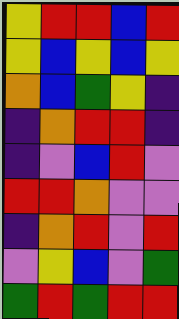[["yellow", "red", "red", "blue", "red"], ["yellow", "blue", "yellow", "blue", "yellow"], ["orange", "blue", "green", "yellow", "indigo"], ["indigo", "orange", "red", "red", "indigo"], ["indigo", "violet", "blue", "red", "violet"], ["red", "red", "orange", "violet", "violet"], ["indigo", "orange", "red", "violet", "red"], ["violet", "yellow", "blue", "violet", "green"], ["green", "red", "green", "red", "red"]]